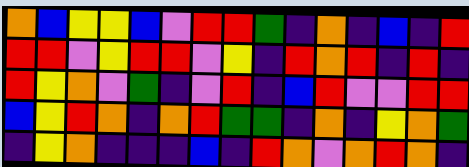[["orange", "blue", "yellow", "yellow", "blue", "violet", "red", "red", "green", "indigo", "orange", "indigo", "blue", "indigo", "red"], ["red", "red", "violet", "yellow", "red", "red", "violet", "yellow", "indigo", "red", "orange", "red", "indigo", "red", "indigo"], ["red", "yellow", "orange", "violet", "green", "indigo", "violet", "red", "indigo", "blue", "red", "violet", "violet", "red", "red"], ["blue", "yellow", "red", "orange", "indigo", "orange", "red", "green", "green", "indigo", "orange", "indigo", "yellow", "orange", "green"], ["indigo", "yellow", "orange", "indigo", "indigo", "indigo", "blue", "indigo", "red", "orange", "violet", "orange", "red", "orange", "indigo"]]